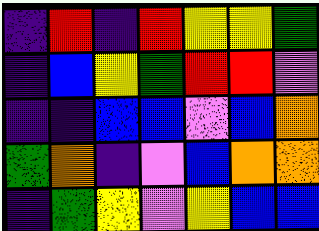[["indigo", "red", "indigo", "red", "yellow", "yellow", "green"], ["indigo", "blue", "yellow", "green", "red", "red", "violet"], ["indigo", "indigo", "blue", "blue", "violet", "blue", "orange"], ["green", "orange", "indigo", "violet", "blue", "orange", "orange"], ["indigo", "green", "yellow", "violet", "yellow", "blue", "blue"]]